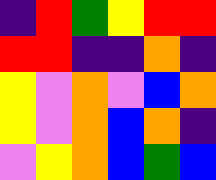[["indigo", "red", "green", "yellow", "red", "red"], ["red", "red", "indigo", "indigo", "orange", "indigo"], ["yellow", "violet", "orange", "violet", "blue", "orange"], ["yellow", "violet", "orange", "blue", "orange", "indigo"], ["violet", "yellow", "orange", "blue", "green", "blue"]]